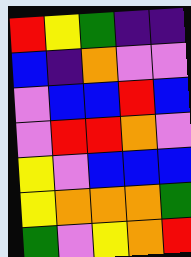[["red", "yellow", "green", "indigo", "indigo"], ["blue", "indigo", "orange", "violet", "violet"], ["violet", "blue", "blue", "red", "blue"], ["violet", "red", "red", "orange", "violet"], ["yellow", "violet", "blue", "blue", "blue"], ["yellow", "orange", "orange", "orange", "green"], ["green", "violet", "yellow", "orange", "red"]]